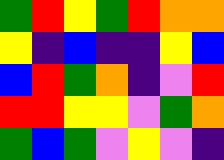[["green", "red", "yellow", "green", "red", "orange", "orange"], ["yellow", "indigo", "blue", "indigo", "indigo", "yellow", "blue"], ["blue", "red", "green", "orange", "indigo", "violet", "red"], ["red", "red", "yellow", "yellow", "violet", "green", "orange"], ["green", "blue", "green", "violet", "yellow", "violet", "indigo"]]